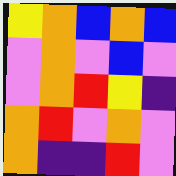[["yellow", "orange", "blue", "orange", "blue"], ["violet", "orange", "violet", "blue", "violet"], ["violet", "orange", "red", "yellow", "indigo"], ["orange", "red", "violet", "orange", "violet"], ["orange", "indigo", "indigo", "red", "violet"]]